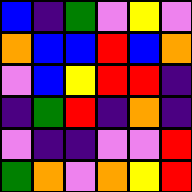[["blue", "indigo", "green", "violet", "yellow", "violet"], ["orange", "blue", "blue", "red", "blue", "orange"], ["violet", "blue", "yellow", "red", "red", "indigo"], ["indigo", "green", "red", "indigo", "orange", "indigo"], ["violet", "indigo", "indigo", "violet", "violet", "red"], ["green", "orange", "violet", "orange", "yellow", "red"]]